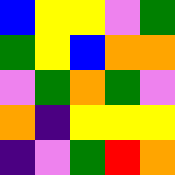[["blue", "yellow", "yellow", "violet", "green"], ["green", "yellow", "blue", "orange", "orange"], ["violet", "green", "orange", "green", "violet"], ["orange", "indigo", "yellow", "yellow", "yellow"], ["indigo", "violet", "green", "red", "orange"]]